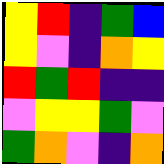[["yellow", "red", "indigo", "green", "blue"], ["yellow", "violet", "indigo", "orange", "yellow"], ["red", "green", "red", "indigo", "indigo"], ["violet", "yellow", "yellow", "green", "violet"], ["green", "orange", "violet", "indigo", "orange"]]